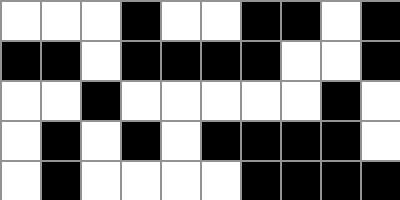[["white", "white", "white", "black", "white", "white", "black", "black", "white", "black"], ["black", "black", "white", "black", "black", "black", "black", "white", "white", "black"], ["white", "white", "black", "white", "white", "white", "white", "white", "black", "white"], ["white", "black", "white", "black", "white", "black", "black", "black", "black", "white"], ["white", "black", "white", "white", "white", "white", "black", "black", "black", "black"]]